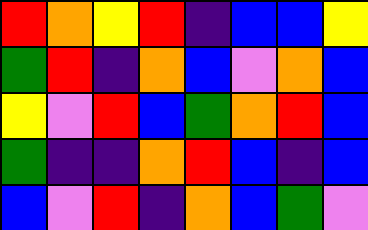[["red", "orange", "yellow", "red", "indigo", "blue", "blue", "yellow"], ["green", "red", "indigo", "orange", "blue", "violet", "orange", "blue"], ["yellow", "violet", "red", "blue", "green", "orange", "red", "blue"], ["green", "indigo", "indigo", "orange", "red", "blue", "indigo", "blue"], ["blue", "violet", "red", "indigo", "orange", "blue", "green", "violet"]]